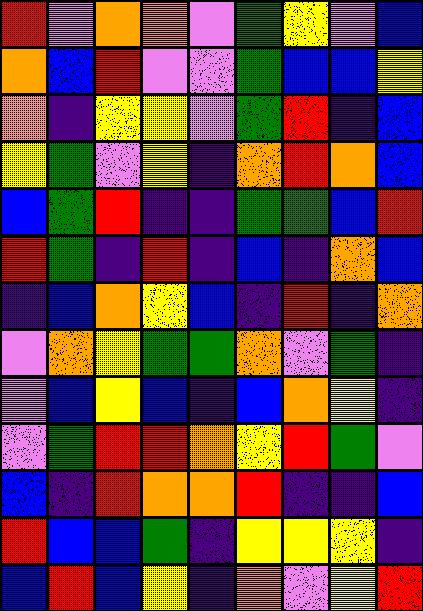[["red", "violet", "orange", "orange", "violet", "green", "yellow", "violet", "blue"], ["orange", "blue", "red", "violet", "violet", "green", "blue", "blue", "yellow"], ["orange", "indigo", "yellow", "yellow", "violet", "green", "red", "indigo", "blue"], ["yellow", "green", "violet", "yellow", "indigo", "orange", "red", "orange", "blue"], ["blue", "green", "red", "indigo", "indigo", "green", "green", "blue", "red"], ["red", "green", "indigo", "red", "indigo", "blue", "indigo", "orange", "blue"], ["indigo", "blue", "orange", "yellow", "blue", "indigo", "red", "indigo", "orange"], ["violet", "orange", "yellow", "green", "green", "orange", "violet", "green", "indigo"], ["violet", "blue", "yellow", "blue", "indigo", "blue", "orange", "yellow", "indigo"], ["violet", "green", "red", "red", "orange", "yellow", "red", "green", "violet"], ["blue", "indigo", "red", "orange", "orange", "red", "indigo", "indigo", "blue"], ["red", "blue", "blue", "green", "indigo", "yellow", "yellow", "yellow", "indigo"], ["blue", "red", "blue", "yellow", "indigo", "orange", "violet", "yellow", "red"]]